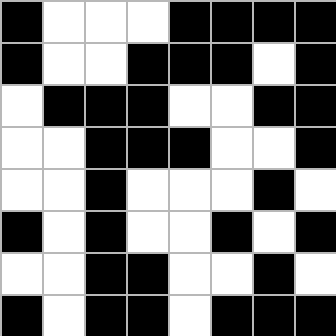[["black", "white", "white", "white", "black", "black", "black", "black"], ["black", "white", "white", "black", "black", "black", "white", "black"], ["white", "black", "black", "black", "white", "white", "black", "black"], ["white", "white", "black", "black", "black", "white", "white", "black"], ["white", "white", "black", "white", "white", "white", "black", "white"], ["black", "white", "black", "white", "white", "black", "white", "black"], ["white", "white", "black", "black", "white", "white", "black", "white"], ["black", "white", "black", "black", "white", "black", "black", "black"]]